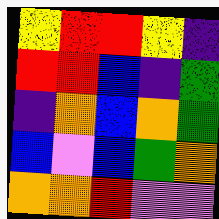[["yellow", "red", "red", "yellow", "indigo"], ["red", "red", "blue", "indigo", "green"], ["indigo", "orange", "blue", "orange", "green"], ["blue", "violet", "blue", "green", "orange"], ["orange", "orange", "red", "violet", "violet"]]